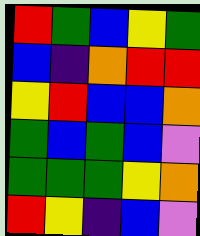[["red", "green", "blue", "yellow", "green"], ["blue", "indigo", "orange", "red", "red"], ["yellow", "red", "blue", "blue", "orange"], ["green", "blue", "green", "blue", "violet"], ["green", "green", "green", "yellow", "orange"], ["red", "yellow", "indigo", "blue", "violet"]]